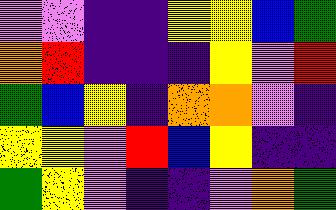[["violet", "violet", "indigo", "indigo", "yellow", "yellow", "blue", "green"], ["orange", "red", "indigo", "indigo", "indigo", "yellow", "violet", "red"], ["green", "blue", "yellow", "indigo", "orange", "orange", "violet", "indigo"], ["yellow", "yellow", "violet", "red", "blue", "yellow", "indigo", "indigo"], ["green", "yellow", "violet", "indigo", "indigo", "violet", "orange", "green"]]